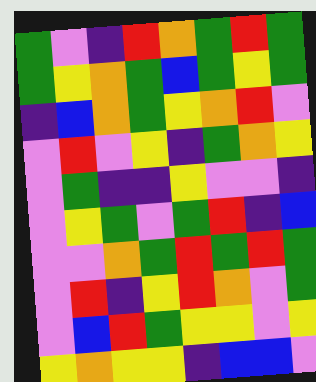[["green", "violet", "indigo", "red", "orange", "green", "red", "green"], ["green", "yellow", "orange", "green", "blue", "green", "yellow", "green"], ["indigo", "blue", "orange", "green", "yellow", "orange", "red", "violet"], ["violet", "red", "violet", "yellow", "indigo", "green", "orange", "yellow"], ["violet", "green", "indigo", "indigo", "yellow", "violet", "violet", "indigo"], ["violet", "yellow", "green", "violet", "green", "red", "indigo", "blue"], ["violet", "violet", "orange", "green", "red", "green", "red", "green"], ["violet", "red", "indigo", "yellow", "red", "orange", "violet", "green"], ["violet", "blue", "red", "green", "yellow", "yellow", "violet", "yellow"], ["yellow", "orange", "yellow", "yellow", "indigo", "blue", "blue", "violet"]]